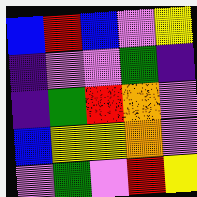[["blue", "red", "blue", "violet", "yellow"], ["indigo", "violet", "violet", "green", "indigo"], ["indigo", "green", "red", "orange", "violet"], ["blue", "yellow", "yellow", "orange", "violet"], ["violet", "green", "violet", "red", "yellow"]]